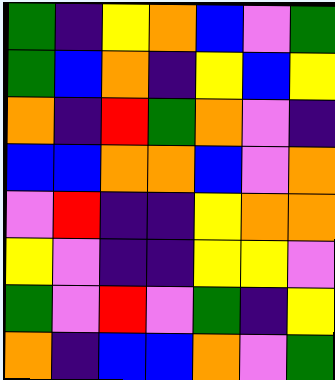[["green", "indigo", "yellow", "orange", "blue", "violet", "green"], ["green", "blue", "orange", "indigo", "yellow", "blue", "yellow"], ["orange", "indigo", "red", "green", "orange", "violet", "indigo"], ["blue", "blue", "orange", "orange", "blue", "violet", "orange"], ["violet", "red", "indigo", "indigo", "yellow", "orange", "orange"], ["yellow", "violet", "indigo", "indigo", "yellow", "yellow", "violet"], ["green", "violet", "red", "violet", "green", "indigo", "yellow"], ["orange", "indigo", "blue", "blue", "orange", "violet", "green"]]